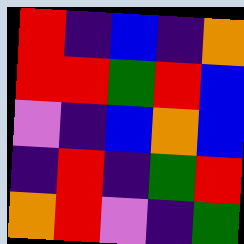[["red", "indigo", "blue", "indigo", "orange"], ["red", "red", "green", "red", "blue"], ["violet", "indigo", "blue", "orange", "blue"], ["indigo", "red", "indigo", "green", "red"], ["orange", "red", "violet", "indigo", "green"]]